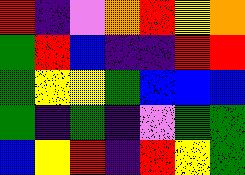[["red", "indigo", "violet", "orange", "red", "yellow", "orange"], ["green", "red", "blue", "indigo", "indigo", "red", "red"], ["green", "yellow", "yellow", "green", "blue", "blue", "blue"], ["green", "indigo", "green", "indigo", "violet", "green", "green"], ["blue", "yellow", "red", "indigo", "red", "yellow", "green"]]